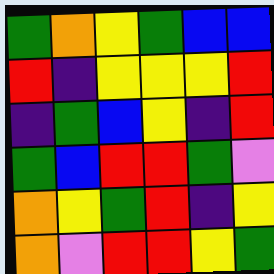[["green", "orange", "yellow", "green", "blue", "blue"], ["red", "indigo", "yellow", "yellow", "yellow", "red"], ["indigo", "green", "blue", "yellow", "indigo", "red"], ["green", "blue", "red", "red", "green", "violet"], ["orange", "yellow", "green", "red", "indigo", "yellow"], ["orange", "violet", "red", "red", "yellow", "green"]]